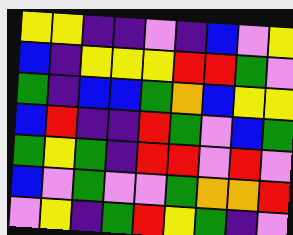[["yellow", "yellow", "indigo", "indigo", "violet", "indigo", "blue", "violet", "yellow"], ["blue", "indigo", "yellow", "yellow", "yellow", "red", "red", "green", "violet"], ["green", "indigo", "blue", "blue", "green", "orange", "blue", "yellow", "yellow"], ["blue", "red", "indigo", "indigo", "red", "green", "violet", "blue", "green"], ["green", "yellow", "green", "indigo", "red", "red", "violet", "red", "violet"], ["blue", "violet", "green", "violet", "violet", "green", "orange", "orange", "red"], ["violet", "yellow", "indigo", "green", "red", "yellow", "green", "indigo", "violet"]]